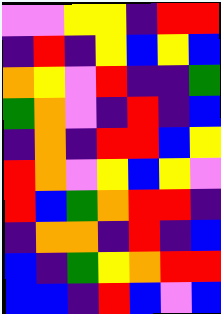[["violet", "violet", "yellow", "yellow", "indigo", "red", "red"], ["indigo", "red", "indigo", "yellow", "blue", "yellow", "blue"], ["orange", "yellow", "violet", "red", "indigo", "indigo", "green"], ["green", "orange", "violet", "indigo", "red", "indigo", "blue"], ["indigo", "orange", "indigo", "red", "red", "blue", "yellow"], ["red", "orange", "violet", "yellow", "blue", "yellow", "violet"], ["red", "blue", "green", "orange", "red", "red", "indigo"], ["indigo", "orange", "orange", "indigo", "red", "indigo", "blue"], ["blue", "indigo", "green", "yellow", "orange", "red", "red"], ["blue", "blue", "indigo", "red", "blue", "violet", "blue"]]